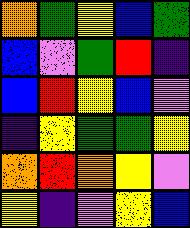[["orange", "green", "yellow", "blue", "green"], ["blue", "violet", "green", "red", "indigo"], ["blue", "red", "yellow", "blue", "violet"], ["indigo", "yellow", "green", "green", "yellow"], ["orange", "red", "orange", "yellow", "violet"], ["yellow", "indigo", "violet", "yellow", "blue"]]